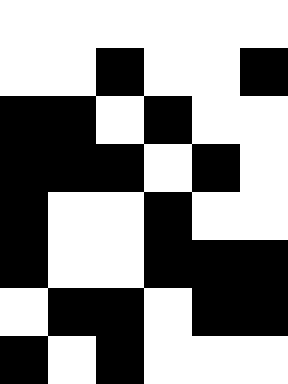[["white", "white", "white", "white", "white", "white"], ["white", "white", "black", "white", "white", "black"], ["black", "black", "white", "black", "white", "white"], ["black", "black", "black", "white", "black", "white"], ["black", "white", "white", "black", "white", "white"], ["black", "white", "white", "black", "black", "black"], ["white", "black", "black", "white", "black", "black"], ["black", "white", "black", "white", "white", "white"]]